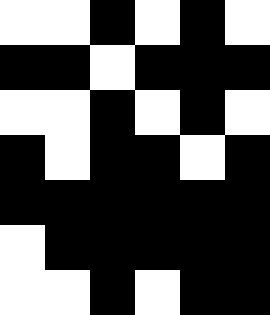[["white", "white", "black", "white", "black", "white"], ["black", "black", "white", "black", "black", "black"], ["white", "white", "black", "white", "black", "white"], ["black", "white", "black", "black", "white", "black"], ["black", "black", "black", "black", "black", "black"], ["white", "black", "black", "black", "black", "black"], ["white", "white", "black", "white", "black", "black"]]